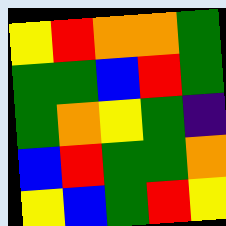[["yellow", "red", "orange", "orange", "green"], ["green", "green", "blue", "red", "green"], ["green", "orange", "yellow", "green", "indigo"], ["blue", "red", "green", "green", "orange"], ["yellow", "blue", "green", "red", "yellow"]]